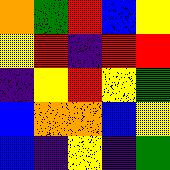[["orange", "green", "red", "blue", "yellow"], ["yellow", "red", "indigo", "red", "red"], ["indigo", "yellow", "red", "yellow", "green"], ["blue", "orange", "orange", "blue", "yellow"], ["blue", "indigo", "yellow", "indigo", "green"]]